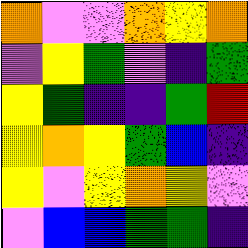[["orange", "violet", "violet", "orange", "yellow", "orange"], ["violet", "yellow", "green", "violet", "indigo", "green"], ["yellow", "green", "indigo", "indigo", "green", "red"], ["yellow", "orange", "yellow", "green", "blue", "indigo"], ["yellow", "violet", "yellow", "orange", "yellow", "violet"], ["violet", "blue", "blue", "green", "green", "indigo"]]